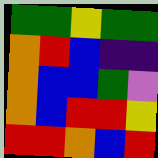[["green", "green", "yellow", "green", "green"], ["orange", "red", "blue", "indigo", "indigo"], ["orange", "blue", "blue", "green", "violet"], ["orange", "blue", "red", "red", "yellow"], ["red", "red", "orange", "blue", "red"]]